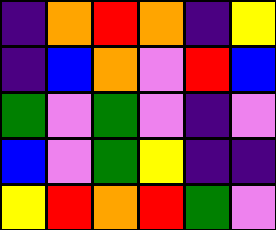[["indigo", "orange", "red", "orange", "indigo", "yellow"], ["indigo", "blue", "orange", "violet", "red", "blue"], ["green", "violet", "green", "violet", "indigo", "violet"], ["blue", "violet", "green", "yellow", "indigo", "indigo"], ["yellow", "red", "orange", "red", "green", "violet"]]